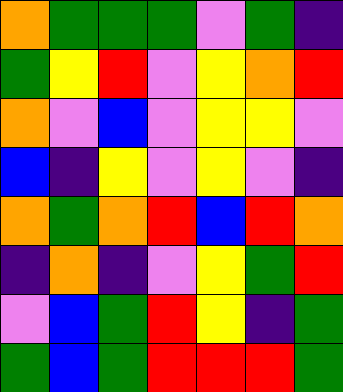[["orange", "green", "green", "green", "violet", "green", "indigo"], ["green", "yellow", "red", "violet", "yellow", "orange", "red"], ["orange", "violet", "blue", "violet", "yellow", "yellow", "violet"], ["blue", "indigo", "yellow", "violet", "yellow", "violet", "indigo"], ["orange", "green", "orange", "red", "blue", "red", "orange"], ["indigo", "orange", "indigo", "violet", "yellow", "green", "red"], ["violet", "blue", "green", "red", "yellow", "indigo", "green"], ["green", "blue", "green", "red", "red", "red", "green"]]